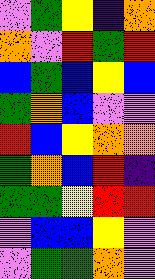[["violet", "green", "yellow", "indigo", "orange"], ["orange", "violet", "red", "green", "red"], ["blue", "green", "blue", "yellow", "blue"], ["green", "orange", "blue", "violet", "violet"], ["red", "blue", "yellow", "orange", "orange"], ["green", "orange", "blue", "red", "indigo"], ["green", "green", "yellow", "red", "red"], ["violet", "blue", "blue", "yellow", "violet"], ["violet", "green", "green", "orange", "violet"]]